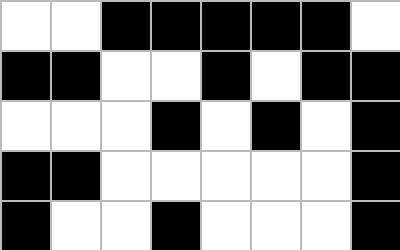[["white", "white", "black", "black", "black", "black", "black", "white"], ["black", "black", "white", "white", "black", "white", "black", "black"], ["white", "white", "white", "black", "white", "black", "white", "black"], ["black", "black", "white", "white", "white", "white", "white", "black"], ["black", "white", "white", "black", "white", "white", "white", "black"]]